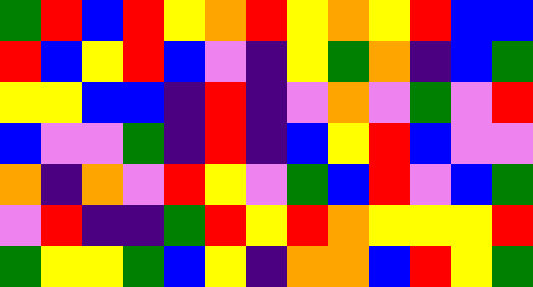[["green", "red", "blue", "red", "yellow", "orange", "red", "yellow", "orange", "yellow", "red", "blue", "blue"], ["red", "blue", "yellow", "red", "blue", "violet", "indigo", "yellow", "green", "orange", "indigo", "blue", "green"], ["yellow", "yellow", "blue", "blue", "indigo", "red", "indigo", "violet", "orange", "violet", "green", "violet", "red"], ["blue", "violet", "violet", "green", "indigo", "red", "indigo", "blue", "yellow", "red", "blue", "violet", "violet"], ["orange", "indigo", "orange", "violet", "red", "yellow", "violet", "green", "blue", "red", "violet", "blue", "green"], ["violet", "red", "indigo", "indigo", "green", "red", "yellow", "red", "orange", "yellow", "yellow", "yellow", "red"], ["green", "yellow", "yellow", "green", "blue", "yellow", "indigo", "orange", "orange", "blue", "red", "yellow", "green"]]